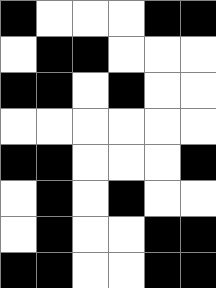[["black", "white", "white", "white", "black", "black"], ["white", "black", "black", "white", "white", "white"], ["black", "black", "white", "black", "white", "white"], ["white", "white", "white", "white", "white", "white"], ["black", "black", "white", "white", "white", "black"], ["white", "black", "white", "black", "white", "white"], ["white", "black", "white", "white", "black", "black"], ["black", "black", "white", "white", "black", "black"]]